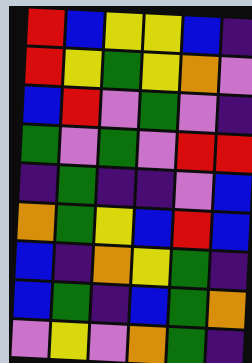[["red", "blue", "yellow", "yellow", "blue", "indigo"], ["red", "yellow", "green", "yellow", "orange", "violet"], ["blue", "red", "violet", "green", "violet", "indigo"], ["green", "violet", "green", "violet", "red", "red"], ["indigo", "green", "indigo", "indigo", "violet", "blue"], ["orange", "green", "yellow", "blue", "red", "blue"], ["blue", "indigo", "orange", "yellow", "green", "indigo"], ["blue", "green", "indigo", "blue", "green", "orange"], ["violet", "yellow", "violet", "orange", "green", "indigo"]]